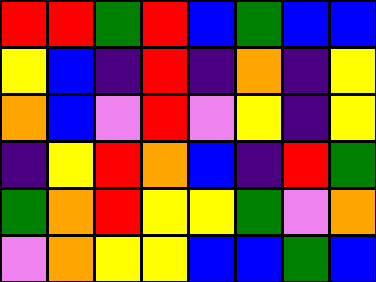[["red", "red", "green", "red", "blue", "green", "blue", "blue"], ["yellow", "blue", "indigo", "red", "indigo", "orange", "indigo", "yellow"], ["orange", "blue", "violet", "red", "violet", "yellow", "indigo", "yellow"], ["indigo", "yellow", "red", "orange", "blue", "indigo", "red", "green"], ["green", "orange", "red", "yellow", "yellow", "green", "violet", "orange"], ["violet", "orange", "yellow", "yellow", "blue", "blue", "green", "blue"]]